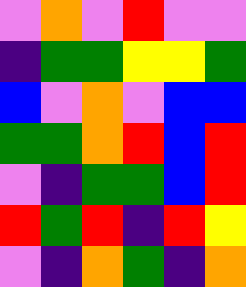[["violet", "orange", "violet", "red", "violet", "violet"], ["indigo", "green", "green", "yellow", "yellow", "green"], ["blue", "violet", "orange", "violet", "blue", "blue"], ["green", "green", "orange", "red", "blue", "red"], ["violet", "indigo", "green", "green", "blue", "red"], ["red", "green", "red", "indigo", "red", "yellow"], ["violet", "indigo", "orange", "green", "indigo", "orange"]]